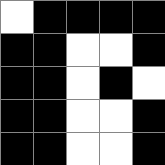[["white", "black", "black", "black", "black"], ["black", "black", "white", "white", "black"], ["black", "black", "white", "black", "white"], ["black", "black", "white", "white", "black"], ["black", "black", "white", "white", "black"]]